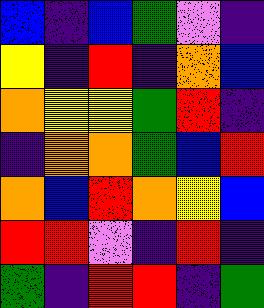[["blue", "indigo", "blue", "green", "violet", "indigo"], ["yellow", "indigo", "red", "indigo", "orange", "blue"], ["orange", "yellow", "yellow", "green", "red", "indigo"], ["indigo", "orange", "orange", "green", "blue", "red"], ["orange", "blue", "red", "orange", "yellow", "blue"], ["red", "red", "violet", "indigo", "red", "indigo"], ["green", "indigo", "red", "red", "indigo", "green"]]